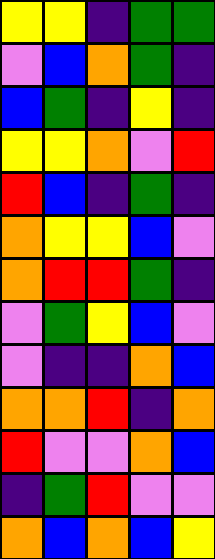[["yellow", "yellow", "indigo", "green", "green"], ["violet", "blue", "orange", "green", "indigo"], ["blue", "green", "indigo", "yellow", "indigo"], ["yellow", "yellow", "orange", "violet", "red"], ["red", "blue", "indigo", "green", "indigo"], ["orange", "yellow", "yellow", "blue", "violet"], ["orange", "red", "red", "green", "indigo"], ["violet", "green", "yellow", "blue", "violet"], ["violet", "indigo", "indigo", "orange", "blue"], ["orange", "orange", "red", "indigo", "orange"], ["red", "violet", "violet", "orange", "blue"], ["indigo", "green", "red", "violet", "violet"], ["orange", "blue", "orange", "blue", "yellow"]]